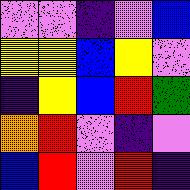[["violet", "violet", "indigo", "violet", "blue"], ["yellow", "yellow", "blue", "yellow", "violet"], ["indigo", "yellow", "blue", "red", "green"], ["orange", "red", "violet", "indigo", "violet"], ["blue", "red", "violet", "red", "indigo"]]